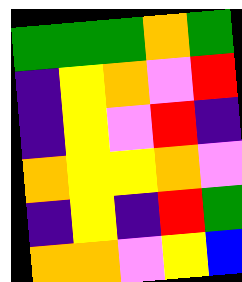[["green", "green", "green", "orange", "green"], ["indigo", "yellow", "orange", "violet", "red"], ["indigo", "yellow", "violet", "red", "indigo"], ["orange", "yellow", "yellow", "orange", "violet"], ["indigo", "yellow", "indigo", "red", "green"], ["orange", "orange", "violet", "yellow", "blue"]]